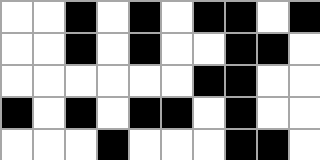[["white", "white", "black", "white", "black", "white", "black", "black", "white", "black"], ["white", "white", "black", "white", "black", "white", "white", "black", "black", "white"], ["white", "white", "white", "white", "white", "white", "black", "black", "white", "white"], ["black", "white", "black", "white", "black", "black", "white", "black", "white", "white"], ["white", "white", "white", "black", "white", "white", "white", "black", "black", "white"]]